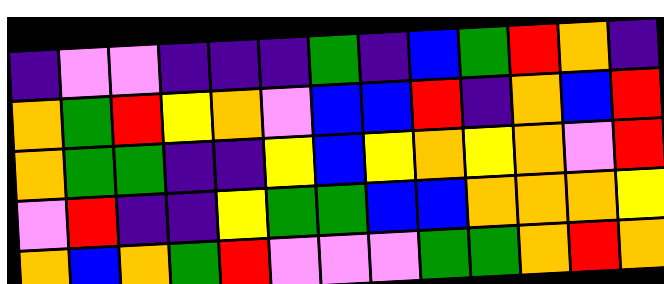[["indigo", "violet", "violet", "indigo", "indigo", "indigo", "green", "indigo", "blue", "green", "red", "orange", "indigo"], ["orange", "green", "red", "yellow", "orange", "violet", "blue", "blue", "red", "indigo", "orange", "blue", "red"], ["orange", "green", "green", "indigo", "indigo", "yellow", "blue", "yellow", "orange", "yellow", "orange", "violet", "red"], ["violet", "red", "indigo", "indigo", "yellow", "green", "green", "blue", "blue", "orange", "orange", "orange", "yellow"], ["orange", "blue", "orange", "green", "red", "violet", "violet", "violet", "green", "green", "orange", "red", "orange"]]